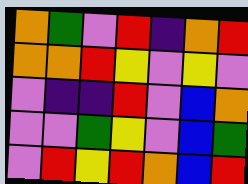[["orange", "green", "violet", "red", "indigo", "orange", "red"], ["orange", "orange", "red", "yellow", "violet", "yellow", "violet"], ["violet", "indigo", "indigo", "red", "violet", "blue", "orange"], ["violet", "violet", "green", "yellow", "violet", "blue", "green"], ["violet", "red", "yellow", "red", "orange", "blue", "red"]]